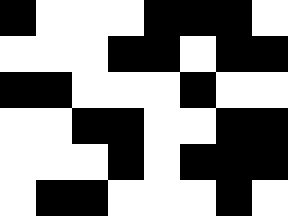[["black", "white", "white", "white", "black", "black", "black", "white"], ["white", "white", "white", "black", "black", "white", "black", "black"], ["black", "black", "white", "white", "white", "black", "white", "white"], ["white", "white", "black", "black", "white", "white", "black", "black"], ["white", "white", "white", "black", "white", "black", "black", "black"], ["white", "black", "black", "white", "white", "white", "black", "white"]]